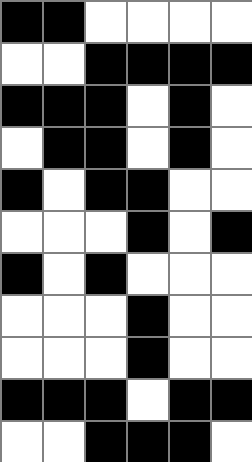[["black", "black", "white", "white", "white", "white"], ["white", "white", "black", "black", "black", "black"], ["black", "black", "black", "white", "black", "white"], ["white", "black", "black", "white", "black", "white"], ["black", "white", "black", "black", "white", "white"], ["white", "white", "white", "black", "white", "black"], ["black", "white", "black", "white", "white", "white"], ["white", "white", "white", "black", "white", "white"], ["white", "white", "white", "black", "white", "white"], ["black", "black", "black", "white", "black", "black"], ["white", "white", "black", "black", "black", "white"]]